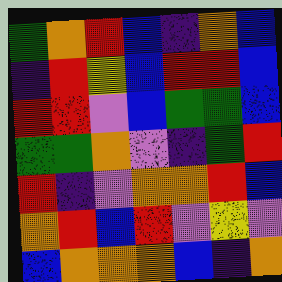[["green", "orange", "red", "blue", "indigo", "orange", "blue"], ["indigo", "red", "yellow", "blue", "red", "red", "blue"], ["red", "red", "violet", "blue", "green", "green", "blue"], ["green", "green", "orange", "violet", "indigo", "green", "red"], ["red", "indigo", "violet", "orange", "orange", "red", "blue"], ["orange", "red", "blue", "red", "violet", "yellow", "violet"], ["blue", "orange", "orange", "orange", "blue", "indigo", "orange"]]